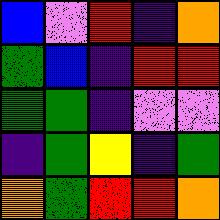[["blue", "violet", "red", "indigo", "orange"], ["green", "blue", "indigo", "red", "red"], ["green", "green", "indigo", "violet", "violet"], ["indigo", "green", "yellow", "indigo", "green"], ["orange", "green", "red", "red", "orange"]]